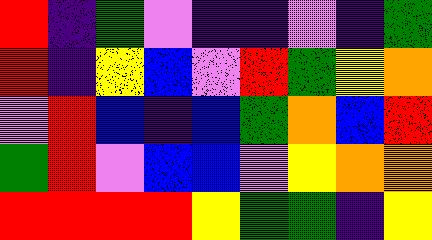[["red", "indigo", "green", "violet", "indigo", "indigo", "violet", "indigo", "green"], ["red", "indigo", "yellow", "blue", "violet", "red", "green", "yellow", "orange"], ["violet", "red", "blue", "indigo", "blue", "green", "orange", "blue", "red"], ["green", "red", "violet", "blue", "blue", "violet", "yellow", "orange", "orange"], ["red", "red", "red", "red", "yellow", "green", "green", "indigo", "yellow"]]